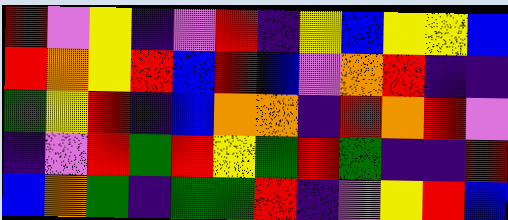[["red", "violet", "yellow", "indigo", "violet", "red", "indigo", "yellow", "blue", "yellow", "yellow", "blue"], ["red", "orange", "yellow", "red", "blue", "red", "blue", "violet", "orange", "red", "indigo", "indigo"], ["green", "yellow", "red", "indigo", "blue", "orange", "orange", "indigo", "red", "orange", "red", "violet"], ["indigo", "violet", "red", "green", "red", "yellow", "green", "red", "green", "indigo", "indigo", "red"], ["blue", "orange", "green", "indigo", "green", "green", "red", "indigo", "violet", "yellow", "red", "blue"]]